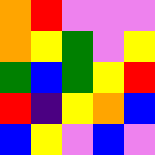[["orange", "red", "violet", "violet", "violet"], ["orange", "yellow", "green", "violet", "yellow"], ["green", "blue", "green", "yellow", "red"], ["red", "indigo", "yellow", "orange", "blue"], ["blue", "yellow", "violet", "blue", "violet"]]